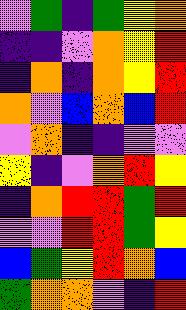[["violet", "green", "indigo", "green", "yellow", "orange"], ["indigo", "indigo", "violet", "orange", "yellow", "red"], ["indigo", "orange", "indigo", "orange", "yellow", "red"], ["orange", "violet", "blue", "orange", "blue", "red"], ["violet", "orange", "indigo", "indigo", "violet", "violet"], ["yellow", "indigo", "violet", "orange", "red", "yellow"], ["indigo", "orange", "red", "red", "green", "red"], ["violet", "violet", "red", "red", "green", "yellow"], ["blue", "green", "yellow", "red", "orange", "blue"], ["green", "orange", "orange", "violet", "indigo", "red"]]